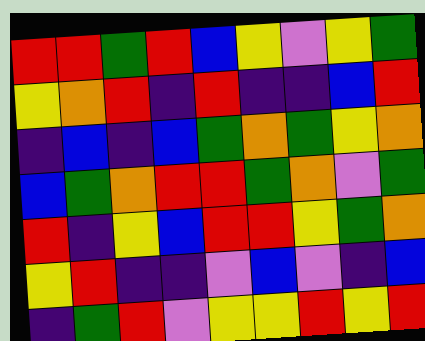[["red", "red", "green", "red", "blue", "yellow", "violet", "yellow", "green"], ["yellow", "orange", "red", "indigo", "red", "indigo", "indigo", "blue", "red"], ["indigo", "blue", "indigo", "blue", "green", "orange", "green", "yellow", "orange"], ["blue", "green", "orange", "red", "red", "green", "orange", "violet", "green"], ["red", "indigo", "yellow", "blue", "red", "red", "yellow", "green", "orange"], ["yellow", "red", "indigo", "indigo", "violet", "blue", "violet", "indigo", "blue"], ["indigo", "green", "red", "violet", "yellow", "yellow", "red", "yellow", "red"]]